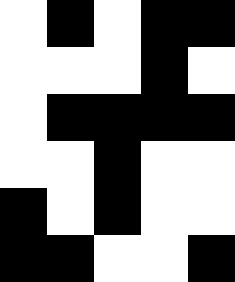[["white", "black", "white", "black", "black"], ["white", "white", "white", "black", "white"], ["white", "black", "black", "black", "black"], ["white", "white", "black", "white", "white"], ["black", "white", "black", "white", "white"], ["black", "black", "white", "white", "black"]]